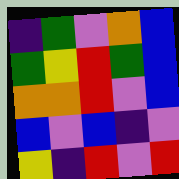[["indigo", "green", "violet", "orange", "blue"], ["green", "yellow", "red", "green", "blue"], ["orange", "orange", "red", "violet", "blue"], ["blue", "violet", "blue", "indigo", "violet"], ["yellow", "indigo", "red", "violet", "red"]]